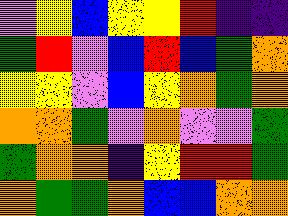[["violet", "yellow", "blue", "yellow", "yellow", "red", "indigo", "indigo"], ["green", "red", "violet", "blue", "red", "blue", "green", "orange"], ["yellow", "yellow", "violet", "blue", "yellow", "orange", "green", "orange"], ["orange", "orange", "green", "violet", "orange", "violet", "violet", "green"], ["green", "orange", "orange", "indigo", "yellow", "red", "red", "green"], ["orange", "green", "green", "orange", "blue", "blue", "orange", "orange"]]